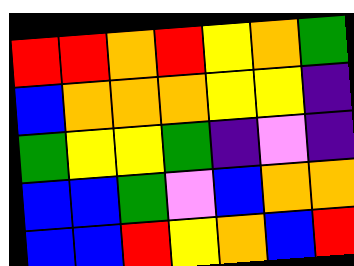[["red", "red", "orange", "red", "yellow", "orange", "green"], ["blue", "orange", "orange", "orange", "yellow", "yellow", "indigo"], ["green", "yellow", "yellow", "green", "indigo", "violet", "indigo"], ["blue", "blue", "green", "violet", "blue", "orange", "orange"], ["blue", "blue", "red", "yellow", "orange", "blue", "red"]]